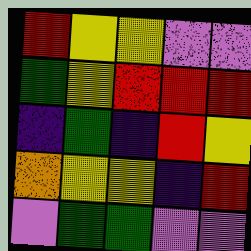[["red", "yellow", "yellow", "violet", "violet"], ["green", "yellow", "red", "red", "red"], ["indigo", "green", "indigo", "red", "yellow"], ["orange", "yellow", "yellow", "indigo", "red"], ["violet", "green", "green", "violet", "violet"]]